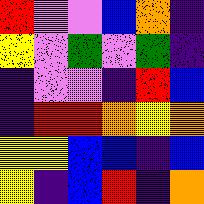[["red", "violet", "violet", "blue", "orange", "indigo"], ["yellow", "violet", "green", "violet", "green", "indigo"], ["indigo", "violet", "violet", "indigo", "red", "blue"], ["indigo", "red", "red", "orange", "yellow", "orange"], ["yellow", "yellow", "blue", "blue", "indigo", "blue"], ["yellow", "indigo", "blue", "red", "indigo", "orange"]]